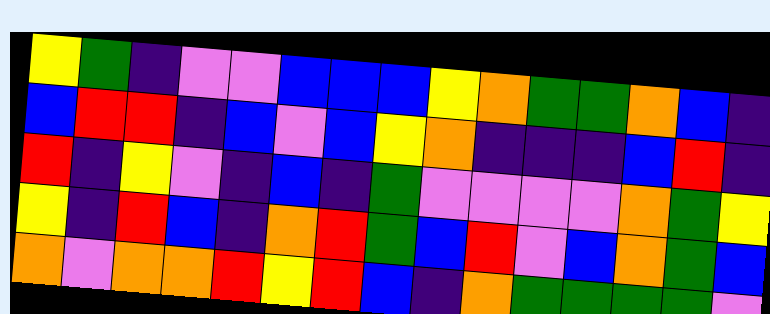[["yellow", "green", "indigo", "violet", "violet", "blue", "blue", "blue", "yellow", "orange", "green", "green", "orange", "blue", "indigo"], ["blue", "red", "red", "indigo", "blue", "violet", "blue", "yellow", "orange", "indigo", "indigo", "indigo", "blue", "red", "indigo"], ["red", "indigo", "yellow", "violet", "indigo", "blue", "indigo", "green", "violet", "violet", "violet", "violet", "orange", "green", "yellow"], ["yellow", "indigo", "red", "blue", "indigo", "orange", "red", "green", "blue", "red", "violet", "blue", "orange", "green", "blue"], ["orange", "violet", "orange", "orange", "red", "yellow", "red", "blue", "indigo", "orange", "green", "green", "green", "green", "violet"]]